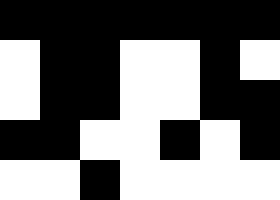[["black", "black", "black", "black", "black", "black", "black"], ["white", "black", "black", "white", "white", "black", "white"], ["white", "black", "black", "white", "white", "black", "black"], ["black", "black", "white", "white", "black", "white", "black"], ["white", "white", "black", "white", "white", "white", "white"]]